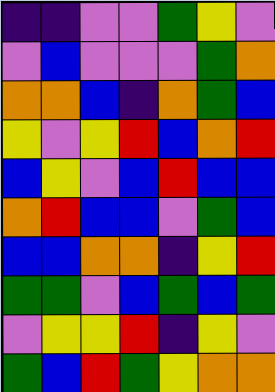[["indigo", "indigo", "violet", "violet", "green", "yellow", "violet"], ["violet", "blue", "violet", "violet", "violet", "green", "orange"], ["orange", "orange", "blue", "indigo", "orange", "green", "blue"], ["yellow", "violet", "yellow", "red", "blue", "orange", "red"], ["blue", "yellow", "violet", "blue", "red", "blue", "blue"], ["orange", "red", "blue", "blue", "violet", "green", "blue"], ["blue", "blue", "orange", "orange", "indigo", "yellow", "red"], ["green", "green", "violet", "blue", "green", "blue", "green"], ["violet", "yellow", "yellow", "red", "indigo", "yellow", "violet"], ["green", "blue", "red", "green", "yellow", "orange", "orange"]]